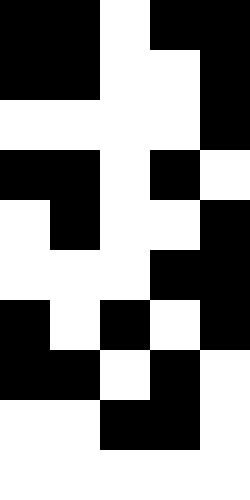[["black", "black", "white", "black", "black"], ["black", "black", "white", "white", "black"], ["white", "white", "white", "white", "black"], ["black", "black", "white", "black", "white"], ["white", "black", "white", "white", "black"], ["white", "white", "white", "black", "black"], ["black", "white", "black", "white", "black"], ["black", "black", "white", "black", "white"], ["white", "white", "black", "black", "white"], ["white", "white", "white", "white", "white"]]